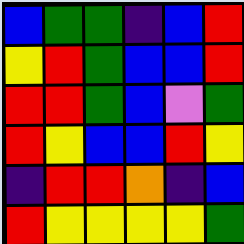[["blue", "green", "green", "indigo", "blue", "red"], ["yellow", "red", "green", "blue", "blue", "red"], ["red", "red", "green", "blue", "violet", "green"], ["red", "yellow", "blue", "blue", "red", "yellow"], ["indigo", "red", "red", "orange", "indigo", "blue"], ["red", "yellow", "yellow", "yellow", "yellow", "green"]]